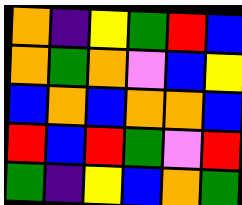[["orange", "indigo", "yellow", "green", "red", "blue"], ["orange", "green", "orange", "violet", "blue", "yellow"], ["blue", "orange", "blue", "orange", "orange", "blue"], ["red", "blue", "red", "green", "violet", "red"], ["green", "indigo", "yellow", "blue", "orange", "green"]]